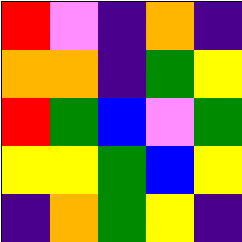[["red", "violet", "indigo", "orange", "indigo"], ["orange", "orange", "indigo", "green", "yellow"], ["red", "green", "blue", "violet", "green"], ["yellow", "yellow", "green", "blue", "yellow"], ["indigo", "orange", "green", "yellow", "indigo"]]